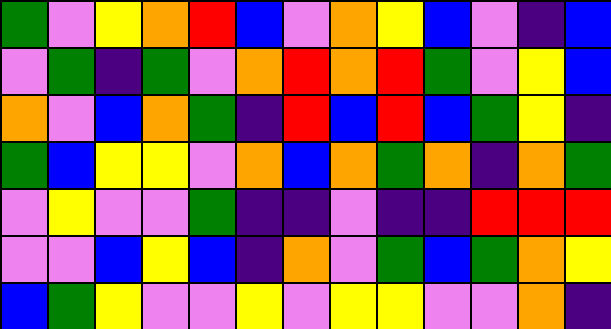[["green", "violet", "yellow", "orange", "red", "blue", "violet", "orange", "yellow", "blue", "violet", "indigo", "blue"], ["violet", "green", "indigo", "green", "violet", "orange", "red", "orange", "red", "green", "violet", "yellow", "blue"], ["orange", "violet", "blue", "orange", "green", "indigo", "red", "blue", "red", "blue", "green", "yellow", "indigo"], ["green", "blue", "yellow", "yellow", "violet", "orange", "blue", "orange", "green", "orange", "indigo", "orange", "green"], ["violet", "yellow", "violet", "violet", "green", "indigo", "indigo", "violet", "indigo", "indigo", "red", "red", "red"], ["violet", "violet", "blue", "yellow", "blue", "indigo", "orange", "violet", "green", "blue", "green", "orange", "yellow"], ["blue", "green", "yellow", "violet", "violet", "yellow", "violet", "yellow", "yellow", "violet", "violet", "orange", "indigo"]]